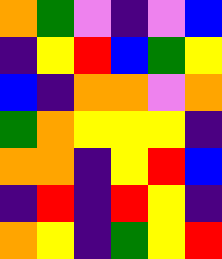[["orange", "green", "violet", "indigo", "violet", "blue"], ["indigo", "yellow", "red", "blue", "green", "yellow"], ["blue", "indigo", "orange", "orange", "violet", "orange"], ["green", "orange", "yellow", "yellow", "yellow", "indigo"], ["orange", "orange", "indigo", "yellow", "red", "blue"], ["indigo", "red", "indigo", "red", "yellow", "indigo"], ["orange", "yellow", "indigo", "green", "yellow", "red"]]